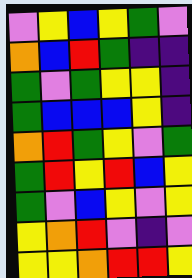[["violet", "yellow", "blue", "yellow", "green", "violet"], ["orange", "blue", "red", "green", "indigo", "indigo"], ["green", "violet", "green", "yellow", "yellow", "indigo"], ["green", "blue", "blue", "blue", "yellow", "indigo"], ["orange", "red", "green", "yellow", "violet", "green"], ["green", "red", "yellow", "red", "blue", "yellow"], ["green", "violet", "blue", "yellow", "violet", "yellow"], ["yellow", "orange", "red", "violet", "indigo", "violet"], ["yellow", "yellow", "orange", "red", "red", "yellow"]]